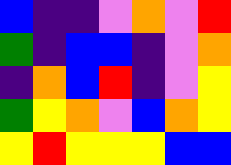[["blue", "indigo", "indigo", "violet", "orange", "violet", "red"], ["green", "indigo", "blue", "blue", "indigo", "violet", "orange"], ["indigo", "orange", "blue", "red", "indigo", "violet", "yellow"], ["green", "yellow", "orange", "violet", "blue", "orange", "yellow"], ["yellow", "red", "yellow", "yellow", "yellow", "blue", "blue"]]